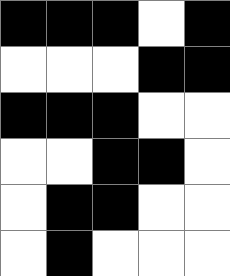[["black", "black", "black", "white", "black"], ["white", "white", "white", "black", "black"], ["black", "black", "black", "white", "white"], ["white", "white", "black", "black", "white"], ["white", "black", "black", "white", "white"], ["white", "black", "white", "white", "white"]]